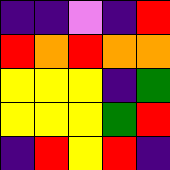[["indigo", "indigo", "violet", "indigo", "red"], ["red", "orange", "red", "orange", "orange"], ["yellow", "yellow", "yellow", "indigo", "green"], ["yellow", "yellow", "yellow", "green", "red"], ["indigo", "red", "yellow", "red", "indigo"]]